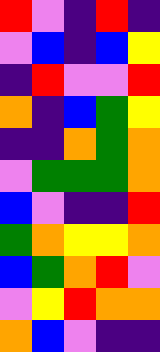[["red", "violet", "indigo", "red", "indigo"], ["violet", "blue", "indigo", "blue", "yellow"], ["indigo", "red", "violet", "violet", "red"], ["orange", "indigo", "blue", "green", "yellow"], ["indigo", "indigo", "orange", "green", "orange"], ["violet", "green", "green", "green", "orange"], ["blue", "violet", "indigo", "indigo", "red"], ["green", "orange", "yellow", "yellow", "orange"], ["blue", "green", "orange", "red", "violet"], ["violet", "yellow", "red", "orange", "orange"], ["orange", "blue", "violet", "indigo", "indigo"]]